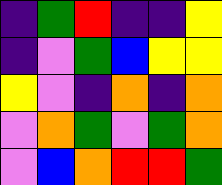[["indigo", "green", "red", "indigo", "indigo", "yellow"], ["indigo", "violet", "green", "blue", "yellow", "yellow"], ["yellow", "violet", "indigo", "orange", "indigo", "orange"], ["violet", "orange", "green", "violet", "green", "orange"], ["violet", "blue", "orange", "red", "red", "green"]]